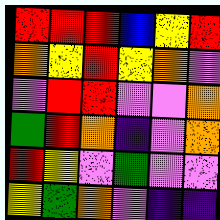[["red", "red", "red", "blue", "yellow", "red"], ["orange", "yellow", "red", "yellow", "orange", "violet"], ["violet", "red", "red", "violet", "violet", "orange"], ["green", "red", "orange", "indigo", "violet", "orange"], ["red", "yellow", "violet", "green", "violet", "violet"], ["yellow", "green", "orange", "violet", "indigo", "indigo"]]